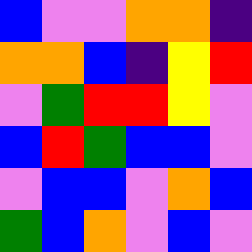[["blue", "violet", "violet", "orange", "orange", "indigo"], ["orange", "orange", "blue", "indigo", "yellow", "red"], ["violet", "green", "red", "red", "yellow", "violet"], ["blue", "red", "green", "blue", "blue", "violet"], ["violet", "blue", "blue", "violet", "orange", "blue"], ["green", "blue", "orange", "violet", "blue", "violet"]]